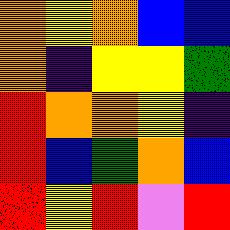[["orange", "yellow", "orange", "blue", "blue"], ["orange", "indigo", "yellow", "yellow", "green"], ["red", "orange", "orange", "yellow", "indigo"], ["red", "blue", "green", "orange", "blue"], ["red", "yellow", "red", "violet", "red"]]